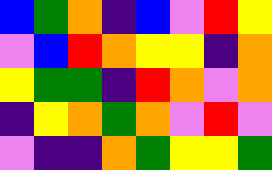[["blue", "green", "orange", "indigo", "blue", "violet", "red", "yellow"], ["violet", "blue", "red", "orange", "yellow", "yellow", "indigo", "orange"], ["yellow", "green", "green", "indigo", "red", "orange", "violet", "orange"], ["indigo", "yellow", "orange", "green", "orange", "violet", "red", "violet"], ["violet", "indigo", "indigo", "orange", "green", "yellow", "yellow", "green"]]